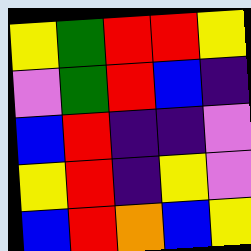[["yellow", "green", "red", "red", "yellow"], ["violet", "green", "red", "blue", "indigo"], ["blue", "red", "indigo", "indigo", "violet"], ["yellow", "red", "indigo", "yellow", "violet"], ["blue", "red", "orange", "blue", "yellow"]]